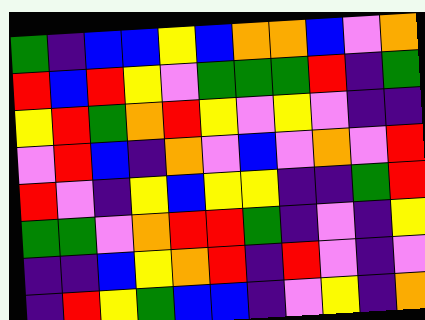[["green", "indigo", "blue", "blue", "yellow", "blue", "orange", "orange", "blue", "violet", "orange"], ["red", "blue", "red", "yellow", "violet", "green", "green", "green", "red", "indigo", "green"], ["yellow", "red", "green", "orange", "red", "yellow", "violet", "yellow", "violet", "indigo", "indigo"], ["violet", "red", "blue", "indigo", "orange", "violet", "blue", "violet", "orange", "violet", "red"], ["red", "violet", "indigo", "yellow", "blue", "yellow", "yellow", "indigo", "indigo", "green", "red"], ["green", "green", "violet", "orange", "red", "red", "green", "indigo", "violet", "indigo", "yellow"], ["indigo", "indigo", "blue", "yellow", "orange", "red", "indigo", "red", "violet", "indigo", "violet"], ["indigo", "red", "yellow", "green", "blue", "blue", "indigo", "violet", "yellow", "indigo", "orange"]]